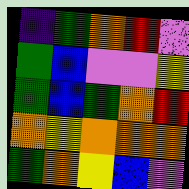[["indigo", "green", "orange", "red", "violet"], ["green", "blue", "violet", "violet", "yellow"], ["green", "blue", "green", "orange", "red"], ["orange", "yellow", "orange", "orange", "orange"], ["green", "orange", "yellow", "blue", "violet"]]